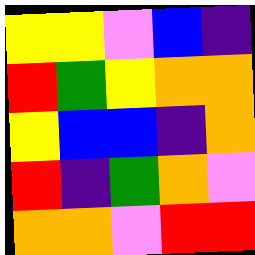[["yellow", "yellow", "violet", "blue", "indigo"], ["red", "green", "yellow", "orange", "orange"], ["yellow", "blue", "blue", "indigo", "orange"], ["red", "indigo", "green", "orange", "violet"], ["orange", "orange", "violet", "red", "red"]]